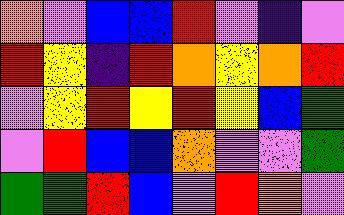[["orange", "violet", "blue", "blue", "red", "violet", "indigo", "violet"], ["red", "yellow", "indigo", "red", "orange", "yellow", "orange", "red"], ["violet", "yellow", "red", "yellow", "red", "yellow", "blue", "green"], ["violet", "red", "blue", "blue", "orange", "violet", "violet", "green"], ["green", "green", "red", "blue", "violet", "red", "orange", "violet"]]